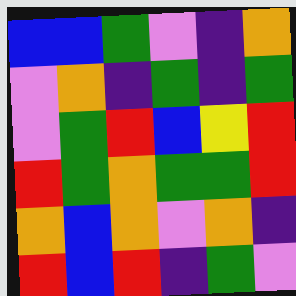[["blue", "blue", "green", "violet", "indigo", "orange"], ["violet", "orange", "indigo", "green", "indigo", "green"], ["violet", "green", "red", "blue", "yellow", "red"], ["red", "green", "orange", "green", "green", "red"], ["orange", "blue", "orange", "violet", "orange", "indigo"], ["red", "blue", "red", "indigo", "green", "violet"]]